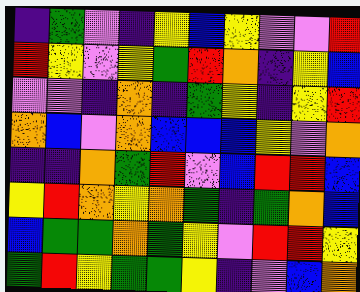[["indigo", "green", "violet", "indigo", "yellow", "blue", "yellow", "violet", "violet", "red"], ["red", "yellow", "violet", "yellow", "green", "red", "orange", "indigo", "yellow", "blue"], ["violet", "violet", "indigo", "orange", "indigo", "green", "yellow", "indigo", "yellow", "red"], ["orange", "blue", "violet", "orange", "blue", "blue", "blue", "yellow", "violet", "orange"], ["indigo", "indigo", "orange", "green", "red", "violet", "blue", "red", "red", "blue"], ["yellow", "red", "orange", "yellow", "orange", "green", "indigo", "green", "orange", "blue"], ["blue", "green", "green", "orange", "green", "yellow", "violet", "red", "red", "yellow"], ["green", "red", "yellow", "green", "green", "yellow", "indigo", "violet", "blue", "orange"]]